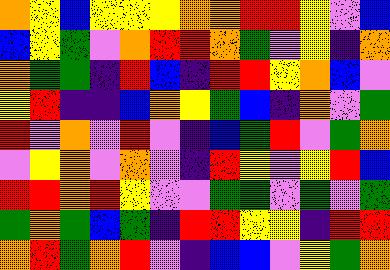[["orange", "yellow", "blue", "yellow", "yellow", "yellow", "orange", "orange", "red", "red", "yellow", "violet", "blue"], ["blue", "yellow", "green", "violet", "orange", "red", "red", "orange", "green", "violet", "yellow", "indigo", "orange"], ["orange", "green", "green", "indigo", "red", "blue", "indigo", "red", "red", "yellow", "orange", "blue", "violet"], ["yellow", "red", "indigo", "indigo", "blue", "orange", "yellow", "green", "blue", "indigo", "orange", "violet", "green"], ["red", "violet", "orange", "violet", "red", "violet", "indigo", "blue", "green", "red", "violet", "green", "orange"], ["violet", "yellow", "orange", "violet", "orange", "violet", "indigo", "red", "yellow", "violet", "yellow", "red", "blue"], ["red", "red", "orange", "red", "yellow", "violet", "violet", "green", "green", "violet", "green", "violet", "green"], ["green", "orange", "green", "blue", "green", "indigo", "red", "red", "yellow", "yellow", "indigo", "red", "red"], ["orange", "red", "green", "orange", "red", "violet", "indigo", "blue", "blue", "violet", "yellow", "green", "orange"]]